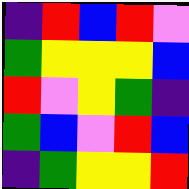[["indigo", "red", "blue", "red", "violet"], ["green", "yellow", "yellow", "yellow", "blue"], ["red", "violet", "yellow", "green", "indigo"], ["green", "blue", "violet", "red", "blue"], ["indigo", "green", "yellow", "yellow", "red"]]